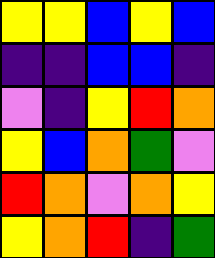[["yellow", "yellow", "blue", "yellow", "blue"], ["indigo", "indigo", "blue", "blue", "indigo"], ["violet", "indigo", "yellow", "red", "orange"], ["yellow", "blue", "orange", "green", "violet"], ["red", "orange", "violet", "orange", "yellow"], ["yellow", "orange", "red", "indigo", "green"]]